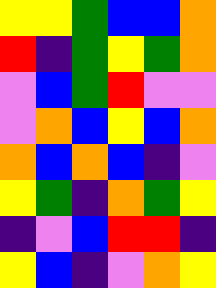[["yellow", "yellow", "green", "blue", "blue", "orange"], ["red", "indigo", "green", "yellow", "green", "orange"], ["violet", "blue", "green", "red", "violet", "violet"], ["violet", "orange", "blue", "yellow", "blue", "orange"], ["orange", "blue", "orange", "blue", "indigo", "violet"], ["yellow", "green", "indigo", "orange", "green", "yellow"], ["indigo", "violet", "blue", "red", "red", "indigo"], ["yellow", "blue", "indigo", "violet", "orange", "yellow"]]